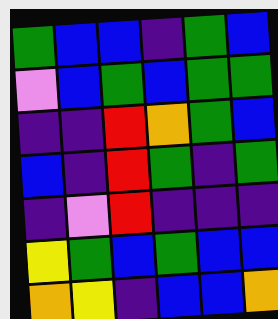[["green", "blue", "blue", "indigo", "green", "blue"], ["violet", "blue", "green", "blue", "green", "green"], ["indigo", "indigo", "red", "orange", "green", "blue"], ["blue", "indigo", "red", "green", "indigo", "green"], ["indigo", "violet", "red", "indigo", "indigo", "indigo"], ["yellow", "green", "blue", "green", "blue", "blue"], ["orange", "yellow", "indigo", "blue", "blue", "orange"]]